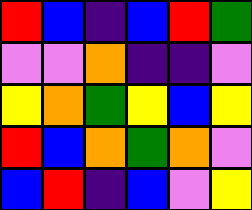[["red", "blue", "indigo", "blue", "red", "green"], ["violet", "violet", "orange", "indigo", "indigo", "violet"], ["yellow", "orange", "green", "yellow", "blue", "yellow"], ["red", "blue", "orange", "green", "orange", "violet"], ["blue", "red", "indigo", "blue", "violet", "yellow"]]